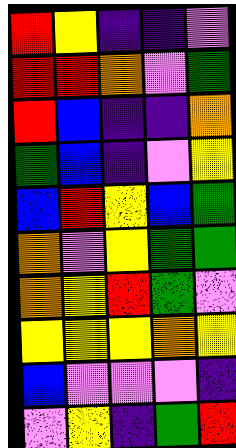[["red", "yellow", "indigo", "indigo", "violet"], ["red", "red", "orange", "violet", "green"], ["red", "blue", "indigo", "indigo", "orange"], ["green", "blue", "indigo", "violet", "yellow"], ["blue", "red", "yellow", "blue", "green"], ["orange", "violet", "yellow", "green", "green"], ["orange", "yellow", "red", "green", "violet"], ["yellow", "yellow", "yellow", "orange", "yellow"], ["blue", "violet", "violet", "violet", "indigo"], ["violet", "yellow", "indigo", "green", "red"]]